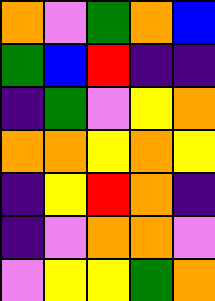[["orange", "violet", "green", "orange", "blue"], ["green", "blue", "red", "indigo", "indigo"], ["indigo", "green", "violet", "yellow", "orange"], ["orange", "orange", "yellow", "orange", "yellow"], ["indigo", "yellow", "red", "orange", "indigo"], ["indigo", "violet", "orange", "orange", "violet"], ["violet", "yellow", "yellow", "green", "orange"]]